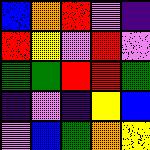[["blue", "orange", "red", "violet", "indigo"], ["red", "yellow", "violet", "red", "violet"], ["green", "green", "red", "red", "green"], ["indigo", "violet", "indigo", "yellow", "blue"], ["violet", "blue", "green", "orange", "yellow"]]